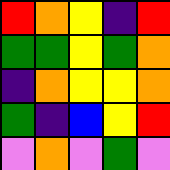[["red", "orange", "yellow", "indigo", "red"], ["green", "green", "yellow", "green", "orange"], ["indigo", "orange", "yellow", "yellow", "orange"], ["green", "indigo", "blue", "yellow", "red"], ["violet", "orange", "violet", "green", "violet"]]